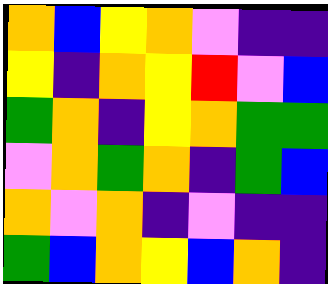[["orange", "blue", "yellow", "orange", "violet", "indigo", "indigo"], ["yellow", "indigo", "orange", "yellow", "red", "violet", "blue"], ["green", "orange", "indigo", "yellow", "orange", "green", "green"], ["violet", "orange", "green", "orange", "indigo", "green", "blue"], ["orange", "violet", "orange", "indigo", "violet", "indigo", "indigo"], ["green", "blue", "orange", "yellow", "blue", "orange", "indigo"]]